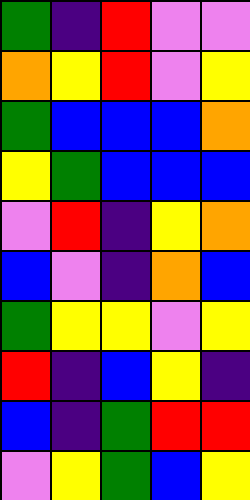[["green", "indigo", "red", "violet", "violet"], ["orange", "yellow", "red", "violet", "yellow"], ["green", "blue", "blue", "blue", "orange"], ["yellow", "green", "blue", "blue", "blue"], ["violet", "red", "indigo", "yellow", "orange"], ["blue", "violet", "indigo", "orange", "blue"], ["green", "yellow", "yellow", "violet", "yellow"], ["red", "indigo", "blue", "yellow", "indigo"], ["blue", "indigo", "green", "red", "red"], ["violet", "yellow", "green", "blue", "yellow"]]